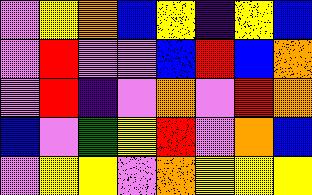[["violet", "yellow", "orange", "blue", "yellow", "indigo", "yellow", "blue"], ["violet", "red", "violet", "violet", "blue", "red", "blue", "orange"], ["violet", "red", "indigo", "violet", "orange", "violet", "red", "orange"], ["blue", "violet", "green", "yellow", "red", "violet", "orange", "blue"], ["violet", "yellow", "yellow", "violet", "orange", "yellow", "yellow", "yellow"]]